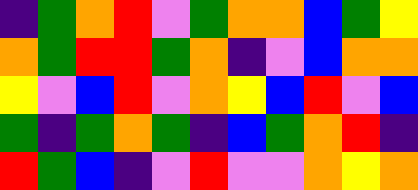[["indigo", "green", "orange", "red", "violet", "green", "orange", "orange", "blue", "green", "yellow"], ["orange", "green", "red", "red", "green", "orange", "indigo", "violet", "blue", "orange", "orange"], ["yellow", "violet", "blue", "red", "violet", "orange", "yellow", "blue", "red", "violet", "blue"], ["green", "indigo", "green", "orange", "green", "indigo", "blue", "green", "orange", "red", "indigo"], ["red", "green", "blue", "indigo", "violet", "red", "violet", "violet", "orange", "yellow", "orange"]]